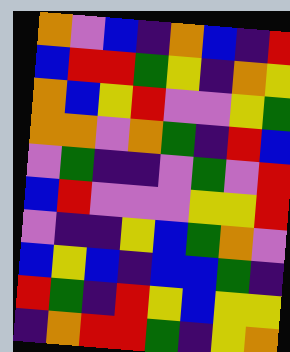[["orange", "violet", "blue", "indigo", "orange", "blue", "indigo", "red"], ["blue", "red", "red", "green", "yellow", "indigo", "orange", "yellow"], ["orange", "blue", "yellow", "red", "violet", "violet", "yellow", "green"], ["orange", "orange", "violet", "orange", "green", "indigo", "red", "blue"], ["violet", "green", "indigo", "indigo", "violet", "green", "violet", "red"], ["blue", "red", "violet", "violet", "violet", "yellow", "yellow", "red"], ["violet", "indigo", "indigo", "yellow", "blue", "green", "orange", "violet"], ["blue", "yellow", "blue", "indigo", "blue", "blue", "green", "indigo"], ["red", "green", "indigo", "red", "yellow", "blue", "yellow", "yellow"], ["indigo", "orange", "red", "red", "green", "indigo", "yellow", "orange"]]